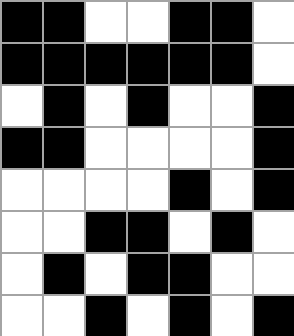[["black", "black", "white", "white", "black", "black", "white"], ["black", "black", "black", "black", "black", "black", "white"], ["white", "black", "white", "black", "white", "white", "black"], ["black", "black", "white", "white", "white", "white", "black"], ["white", "white", "white", "white", "black", "white", "black"], ["white", "white", "black", "black", "white", "black", "white"], ["white", "black", "white", "black", "black", "white", "white"], ["white", "white", "black", "white", "black", "white", "black"]]